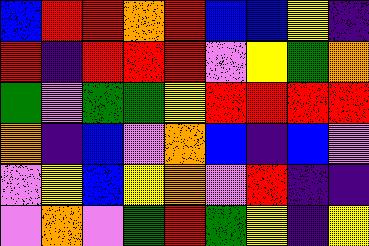[["blue", "red", "red", "orange", "red", "blue", "blue", "yellow", "indigo"], ["red", "indigo", "red", "red", "red", "violet", "yellow", "green", "orange"], ["green", "violet", "green", "green", "yellow", "red", "red", "red", "red"], ["orange", "indigo", "blue", "violet", "orange", "blue", "indigo", "blue", "violet"], ["violet", "yellow", "blue", "yellow", "orange", "violet", "red", "indigo", "indigo"], ["violet", "orange", "violet", "green", "red", "green", "yellow", "indigo", "yellow"]]